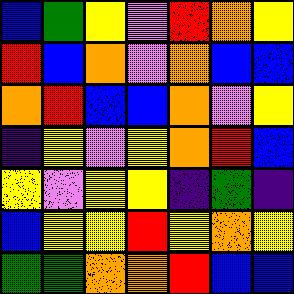[["blue", "green", "yellow", "violet", "red", "orange", "yellow"], ["red", "blue", "orange", "violet", "orange", "blue", "blue"], ["orange", "red", "blue", "blue", "orange", "violet", "yellow"], ["indigo", "yellow", "violet", "yellow", "orange", "red", "blue"], ["yellow", "violet", "yellow", "yellow", "indigo", "green", "indigo"], ["blue", "yellow", "yellow", "red", "yellow", "orange", "yellow"], ["green", "green", "orange", "orange", "red", "blue", "blue"]]